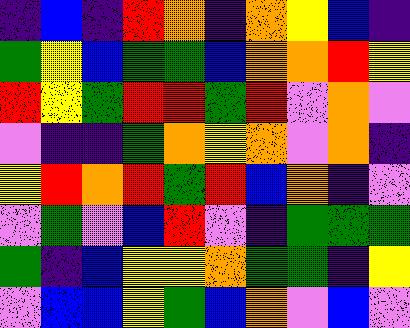[["indigo", "blue", "indigo", "red", "orange", "indigo", "orange", "yellow", "blue", "indigo"], ["green", "yellow", "blue", "green", "green", "blue", "orange", "orange", "red", "yellow"], ["red", "yellow", "green", "red", "red", "green", "red", "violet", "orange", "violet"], ["violet", "indigo", "indigo", "green", "orange", "yellow", "orange", "violet", "orange", "indigo"], ["yellow", "red", "orange", "red", "green", "red", "blue", "orange", "indigo", "violet"], ["violet", "green", "violet", "blue", "red", "violet", "indigo", "green", "green", "green"], ["green", "indigo", "blue", "yellow", "yellow", "orange", "green", "green", "indigo", "yellow"], ["violet", "blue", "blue", "yellow", "green", "blue", "orange", "violet", "blue", "violet"]]